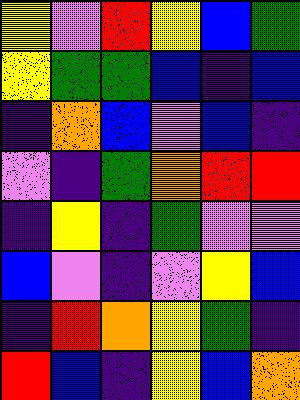[["yellow", "violet", "red", "yellow", "blue", "green"], ["yellow", "green", "green", "blue", "indigo", "blue"], ["indigo", "orange", "blue", "violet", "blue", "indigo"], ["violet", "indigo", "green", "orange", "red", "red"], ["indigo", "yellow", "indigo", "green", "violet", "violet"], ["blue", "violet", "indigo", "violet", "yellow", "blue"], ["indigo", "red", "orange", "yellow", "green", "indigo"], ["red", "blue", "indigo", "yellow", "blue", "orange"]]